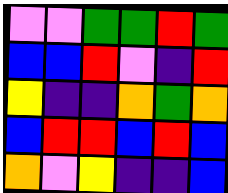[["violet", "violet", "green", "green", "red", "green"], ["blue", "blue", "red", "violet", "indigo", "red"], ["yellow", "indigo", "indigo", "orange", "green", "orange"], ["blue", "red", "red", "blue", "red", "blue"], ["orange", "violet", "yellow", "indigo", "indigo", "blue"]]